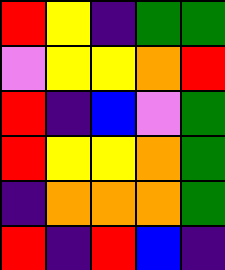[["red", "yellow", "indigo", "green", "green"], ["violet", "yellow", "yellow", "orange", "red"], ["red", "indigo", "blue", "violet", "green"], ["red", "yellow", "yellow", "orange", "green"], ["indigo", "orange", "orange", "orange", "green"], ["red", "indigo", "red", "blue", "indigo"]]